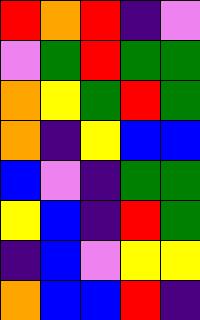[["red", "orange", "red", "indigo", "violet"], ["violet", "green", "red", "green", "green"], ["orange", "yellow", "green", "red", "green"], ["orange", "indigo", "yellow", "blue", "blue"], ["blue", "violet", "indigo", "green", "green"], ["yellow", "blue", "indigo", "red", "green"], ["indigo", "blue", "violet", "yellow", "yellow"], ["orange", "blue", "blue", "red", "indigo"]]